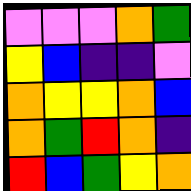[["violet", "violet", "violet", "orange", "green"], ["yellow", "blue", "indigo", "indigo", "violet"], ["orange", "yellow", "yellow", "orange", "blue"], ["orange", "green", "red", "orange", "indigo"], ["red", "blue", "green", "yellow", "orange"]]